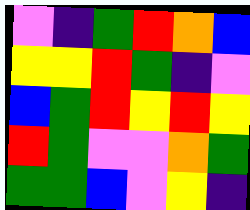[["violet", "indigo", "green", "red", "orange", "blue"], ["yellow", "yellow", "red", "green", "indigo", "violet"], ["blue", "green", "red", "yellow", "red", "yellow"], ["red", "green", "violet", "violet", "orange", "green"], ["green", "green", "blue", "violet", "yellow", "indigo"]]